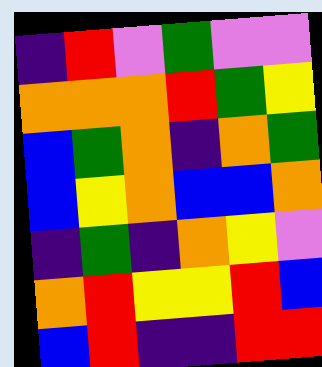[["indigo", "red", "violet", "green", "violet", "violet"], ["orange", "orange", "orange", "red", "green", "yellow"], ["blue", "green", "orange", "indigo", "orange", "green"], ["blue", "yellow", "orange", "blue", "blue", "orange"], ["indigo", "green", "indigo", "orange", "yellow", "violet"], ["orange", "red", "yellow", "yellow", "red", "blue"], ["blue", "red", "indigo", "indigo", "red", "red"]]